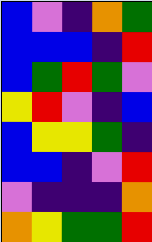[["blue", "violet", "indigo", "orange", "green"], ["blue", "blue", "blue", "indigo", "red"], ["blue", "green", "red", "green", "violet"], ["yellow", "red", "violet", "indigo", "blue"], ["blue", "yellow", "yellow", "green", "indigo"], ["blue", "blue", "indigo", "violet", "red"], ["violet", "indigo", "indigo", "indigo", "orange"], ["orange", "yellow", "green", "green", "red"]]